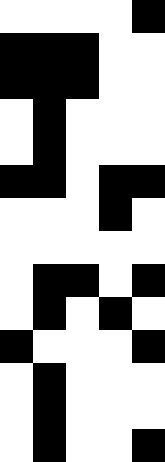[["white", "white", "white", "white", "black"], ["black", "black", "black", "white", "white"], ["black", "black", "black", "white", "white"], ["white", "black", "white", "white", "white"], ["white", "black", "white", "white", "white"], ["black", "black", "white", "black", "black"], ["white", "white", "white", "black", "white"], ["white", "white", "white", "white", "white"], ["white", "black", "black", "white", "black"], ["white", "black", "white", "black", "white"], ["black", "white", "white", "white", "black"], ["white", "black", "white", "white", "white"], ["white", "black", "white", "white", "white"], ["white", "black", "white", "white", "black"]]